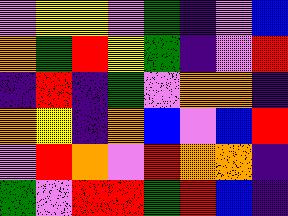[["violet", "yellow", "yellow", "violet", "green", "indigo", "violet", "blue"], ["orange", "green", "red", "yellow", "green", "indigo", "violet", "red"], ["indigo", "red", "indigo", "green", "violet", "orange", "orange", "indigo"], ["orange", "yellow", "indigo", "orange", "blue", "violet", "blue", "red"], ["violet", "red", "orange", "violet", "red", "orange", "orange", "indigo"], ["green", "violet", "red", "red", "green", "red", "blue", "indigo"]]